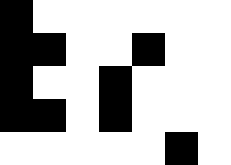[["black", "white", "white", "white", "white", "white", "white"], ["black", "black", "white", "white", "black", "white", "white"], ["black", "white", "white", "black", "white", "white", "white"], ["black", "black", "white", "black", "white", "white", "white"], ["white", "white", "white", "white", "white", "black", "white"]]